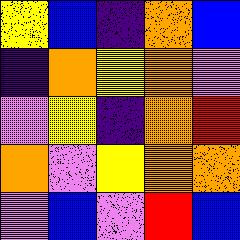[["yellow", "blue", "indigo", "orange", "blue"], ["indigo", "orange", "yellow", "orange", "violet"], ["violet", "yellow", "indigo", "orange", "red"], ["orange", "violet", "yellow", "orange", "orange"], ["violet", "blue", "violet", "red", "blue"]]